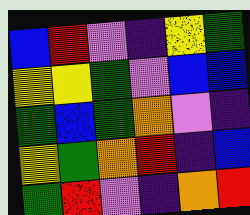[["blue", "red", "violet", "indigo", "yellow", "green"], ["yellow", "yellow", "green", "violet", "blue", "blue"], ["green", "blue", "green", "orange", "violet", "indigo"], ["yellow", "green", "orange", "red", "indigo", "blue"], ["green", "red", "violet", "indigo", "orange", "red"]]